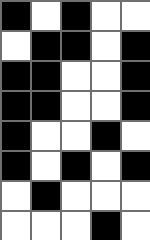[["black", "white", "black", "white", "white"], ["white", "black", "black", "white", "black"], ["black", "black", "white", "white", "black"], ["black", "black", "white", "white", "black"], ["black", "white", "white", "black", "white"], ["black", "white", "black", "white", "black"], ["white", "black", "white", "white", "white"], ["white", "white", "white", "black", "white"]]